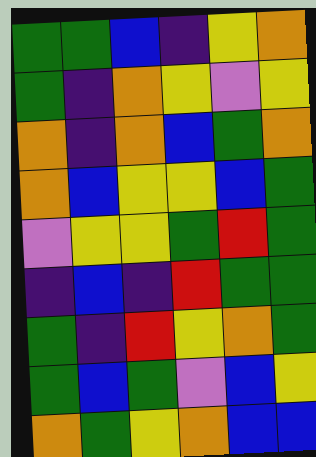[["green", "green", "blue", "indigo", "yellow", "orange"], ["green", "indigo", "orange", "yellow", "violet", "yellow"], ["orange", "indigo", "orange", "blue", "green", "orange"], ["orange", "blue", "yellow", "yellow", "blue", "green"], ["violet", "yellow", "yellow", "green", "red", "green"], ["indigo", "blue", "indigo", "red", "green", "green"], ["green", "indigo", "red", "yellow", "orange", "green"], ["green", "blue", "green", "violet", "blue", "yellow"], ["orange", "green", "yellow", "orange", "blue", "blue"]]